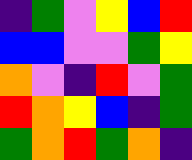[["indigo", "green", "violet", "yellow", "blue", "red"], ["blue", "blue", "violet", "violet", "green", "yellow"], ["orange", "violet", "indigo", "red", "violet", "green"], ["red", "orange", "yellow", "blue", "indigo", "green"], ["green", "orange", "red", "green", "orange", "indigo"]]